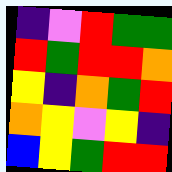[["indigo", "violet", "red", "green", "green"], ["red", "green", "red", "red", "orange"], ["yellow", "indigo", "orange", "green", "red"], ["orange", "yellow", "violet", "yellow", "indigo"], ["blue", "yellow", "green", "red", "red"]]